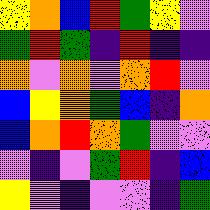[["yellow", "orange", "blue", "red", "green", "yellow", "violet"], ["green", "red", "green", "indigo", "red", "indigo", "indigo"], ["orange", "violet", "orange", "violet", "orange", "red", "violet"], ["blue", "yellow", "orange", "green", "blue", "indigo", "orange"], ["blue", "orange", "red", "orange", "green", "violet", "violet"], ["violet", "indigo", "violet", "green", "red", "indigo", "blue"], ["yellow", "violet", "indigo", "violet", "violet", "indigo", "green"]]